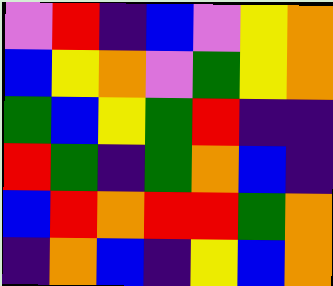[["violet", "red", "indigo", "blue", "violet", "yellow", "orange"], ["blue", "yellow", "orange", "violet", "green", "yellow", "orange"], ["green", "blue", "yellow", "green", "red", "indigo", "indigo"], ["red", "green", "indigo", "green", "orange", "blue", "indigo"], ["blue", "red", "orange", "red", "red", "green", "orange"], ["indigo", "orange", "blue", "indigo", "yellow", "blue", "orange"]]